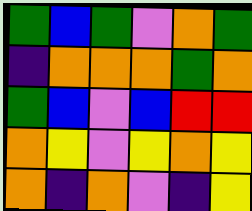[["green", "blue", "green", "violet", "orange", "green"], ["indigo", "orange", "orange", "orange", "green", "orange"], ["green", "blue", "violet", "blue", "red", "red"], ["orange", "yellow", "violet", "yellow", "orange", "yellow"], ["orange", "indigo", "orange", "violet", "indigo", "yellow"]]